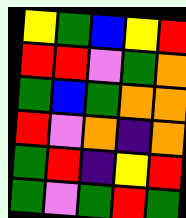[["yellow", "green", "blue", "yellow", "red"], ["red", "red", "violet", "green", "orange"], ["green", "blue", "green", "orange", "orange"], ["red", "violet", "orange", "indigo", "orange"], ["green", "red", "indigo", "yellow", "red"], ["green", "violet", "green", "red", "green"]]